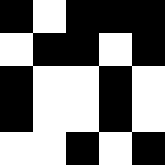[["black", "white", "black", "black", "black"], ["white", "black", "black", "white", "black"], ["black", "white", "white", "black", "white"], ["black", "white", "white", "black", "white"], ["white", "white", "black", "white", "black"]]